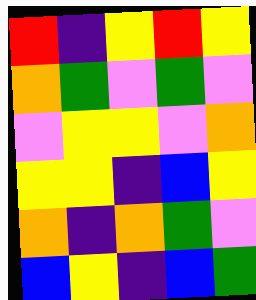[["red", "indigo", "yellow", "red", "yellow"], ["orange", "green", "violet", "green", "violet"], ["violet", "yellow", "yellow", "violet", "orange"], ["yellow", "yellow", "indigo", "blue", "yellow"], ["orange", "indigo", "orange", "green", "violet"], ["blue", "yellow", "indigo", "blue", "green"]]